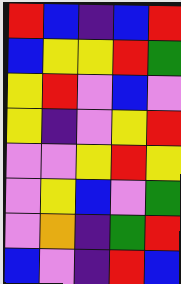[["red", "blue", "indigo", "blue", "red"], ["blue", "yellow", "yellow", "red", "green"], ["yellow", "red", "violet", "blue", "violet"], ["yellow", "indigo", "violet", "yellow", "red"], ["violet", "violet", "yellow", "red", "yellow"], ["violet", "yellow", "blue", "violet", "green"], ["violet", "orange", "indigo", "green", "red"], ["blue", "violet", "indigo", "red", "blue"]]